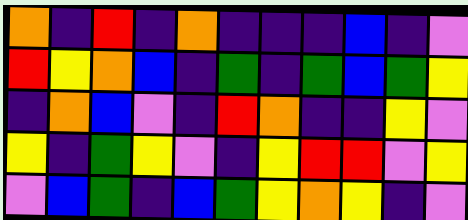[["orange", "indigo", "red", "indigo", "orange", "indigo", "indigo", "indigo", "blue", "indigo", "violet"], ["red", "yellow", "orange", "blue", "indigo", "green", "indigo", "green", "blue", "green", "yellow"], ["indigo", "orange", "blue", "violet", "indigo", "red", "orange", "indigo", "indigo", "yellow", "violet"], ["yellow", "indigo", "green", "yellow", "violet", "indigo", "yellow", "red", "red", "violet", "yellow"], ["violet", "blue", "green", "indigo", "blue", "green", "yellow", "orange", "yellow", "indigo", "violet"]]